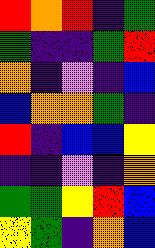[["red", "orange", "red", "indigo", "green"], ["green", "indigo", "indigo", "green", "red"], ["orange", "indigo", "violet", "indigo", "blue"], ["blue", "orange", "orange", "green", "indigo"], ["red", "indigo", "blue", "blue", "yellow"], ["indigo", "indigo", "violet", "indigo", "orange"], ["green", "green", "yellow", "red", "blue"], ["yellow", "green", "indigo", "orange", "blue"]]